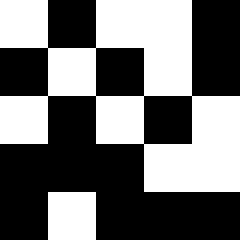[["white", "black", "white", "white", "black"], ["black", "white", "black", "white", "black"], ["white", "black", "white", "black", "white"], ["black", "black", "black", "white", "white"], ["black", "white", "black", "black", "black"]]